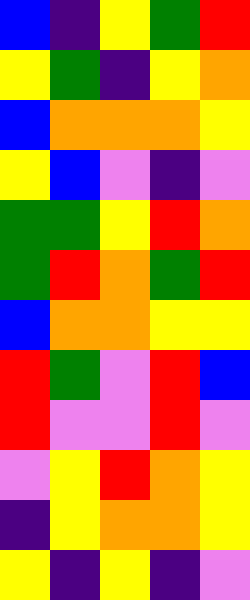[["blue", "indigo", "yellow", "green", "red"], ["yellow", "green", "indigo", "yellow", "orange"], ["blue", "orange", "orange", "orange", "yellow"], ["yellow", "blue", "violet", "indigo", "violet"], ["green", "green", "yellow", "red", "orange"], ["green", "red", "orange", "green", "red"], ["blue", "orange", "orange", "yellow", "yellow"], ["red", "green", "violet", "red", "blue"], ["red", "violet", "violet", "red", "violet"], ["violet", "yellow", "red", "orange", "yellow"], ["indigo", "yellow", "orange", "orange", "yellow"], ["yellow", "indigo", "yellow", "indigo", "violet"]]